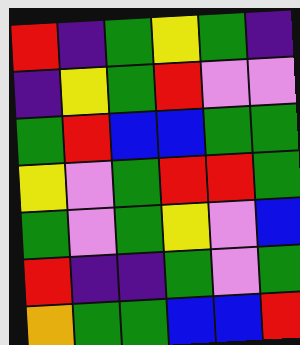[["red", "indigo", "green", "yellow", "green", "indigo"], ["indigo", "yellow", "green", "red", "violet", "violet"], ["green", "red", "blue", "blue", "green", "green"], ["yellow", "violet", "green", "red", "red", "green"], ["green", "violet", "green", "yellow", "violet", "blue"], ["red", "indigo", "indigo", "green", "violet", "green"], ["orange", "green", "green", "blue", "blue", "red"]]